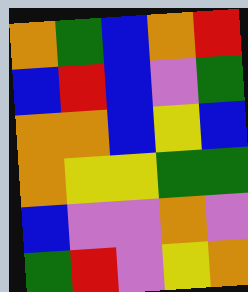[["orange", "green", "blue", "orange", "red"], ["blue", "red", "blue", "violet", "green"], ["orange", "orange", "blue", "yellow", "blue"], ["orange", "yellow", "yellow", "green", "green"], ["blue", "violet", "violet", "orange", "violet"], ["green", "red", "violet", "yellow", "orange"]]